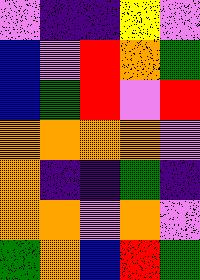[["violet", "indigo", "indigo", "yellow", "violet"], ["blue", "violet", "red", "orange", "green"], ["blue", "green", "red", "violet", "red"], ["orange", "orange", "orange", "orange", "violet"], ["orange", "indigo", "indigo", "green", "indigo"], ["orange", "orange", "violet", "orange", "violet"], ["green", "orange", "blue", "red", "green"]]